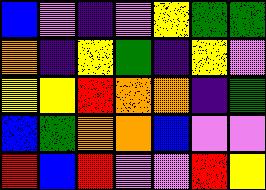[["blue", "violet", "indigo", "violet", "yellow", "green", "green"], ["orange", "indigo", "yellow", "green", "indigo", "yellow", "violet"], ["yellow", "yellow", "red", "orange", "orange", "indigo", "green"], ["blue", "green", "orange", "orange", "blue", "violet", "violet"], ["red", "blue", "red", "violet", "violet", "red", "yellow"]]